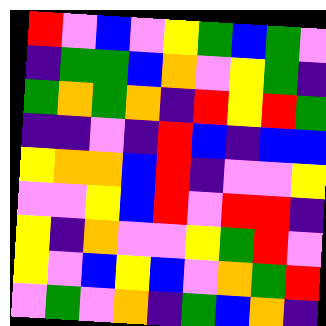[["red", "violet", "blue", "violet", "yellow", "green", "blue", "green", "violet"], ["indigo", "green", "green", "blue", "orange", "violet", "yellow", "green", "indigo"], ["green", "orange", "green", "orange", "indigo", "red", "yellow", "red", "green"], ["indigo", "indigo", "violet", "indigo", "red", "blue", "indigo", "blue", "blue"], ["yellow", "orange", "orange", "blue", "red", "indigo", "violet", "violet", "yellow"], ["violet", "violet", "yellow", "blue", "red", "violet", "red", "red", "indigo"], ["yellow", "indigo", "orange", "violet", "violet", "yellow", "green", "red", "violet"], ["yellow", "violet", "blue", "yellow", "blue", "violet", "orange", "green", "red"], ["violet", "green", "violet", "orange", "indigo", "green", "blue", "orange", "indigo"]]